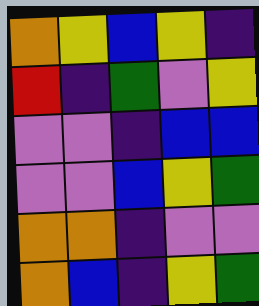[["orange", "yellow", "blue", "yellow", "indigo"], ["red", "indigo", "green", "violet", "yellow"], ["violet", "violet", "indigo", "blue", "blue"], ["violet", "violet", "blue", "yellow", "green"], ["orange", "orange", "indigo", "violet", "violet"], ["orange", "blue", "indigo", "yellow", "green"]]